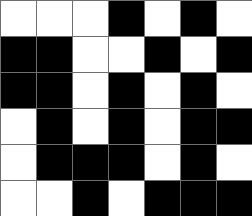[["white", "white", "white", "black", "white", "black", "white"], ["black", "black", "white", "white", "black", "white", "black"], ["black", "black", "white", "black", "white", "black", "white"], ["white", "black", "white", "black", "white", "black", "black"], ["white", "black", "black", "black", "white", "black", "white"], ["white", "white", "black", "white", "black", "black", "black"]]